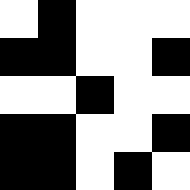[["white", "black", "white", "white", "white"], ["black", "black", "white", "white", "black"], ["white", "white", "black", "white", "white"], ["black", "black", "white", "white", "black"], ["black", "black", "white", "black", "white"]]